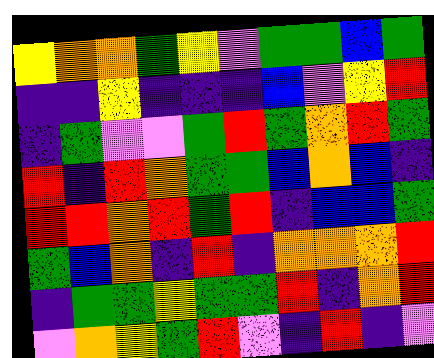[["yellow", "orange", "orange", "green", "yellow", "violet", "green", "green", "blue", "green"], ["indigo", "indigo", "yellow", "indigo", "indigo", "indigo", "blue", "violet", "yellow", "red"], ["indigo", "green", "violet", "violet", "green", "red", "green", "orange", "red", "green"], ["red", "indigo", "red", "orange", "green", "green", "blue", "orange", "blue", "indigo"], ["red", "red", "orange", "red", "green", "red", "indigo", "blue", "blue", "green"], ["green", "blue", "orange", "indigo", "red", "indigo", "orange", "orange", "orange", "red"], ["indigo", "green", "green", "yellow", "green", "green", "red", "indigo", "orange", "red"], ["violet", "orange", "yellow", "green", "red", "violet", "indigo", "red", "indigo", "violet"]]